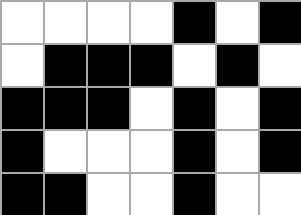[["white", "white", "white", "white", "black", "white", "black"], ["white", "black", "black", "black", "white", "black", "white"], ["black", "black", "black", "white", "black", "white", "black"], ["black", "white", "white", "white", "black", "white", "black"], ["black", "black", "white", "white", "black", "white", "white"]]